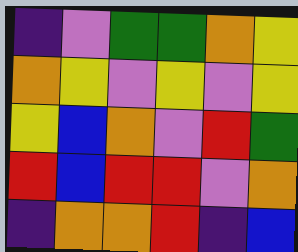[["indigo", "violet", "green", "green", "orange", "yellow"], ["orange", "yellow", "violet", "yellow", "violet", "yellow"], ["yellow", "blue", "orange", "violet", "red", "green"], ["red", "blue", "red", "red", "violet", "orange"], ["indigo", "orange", "orange", "red", "indigo", "blue"]]